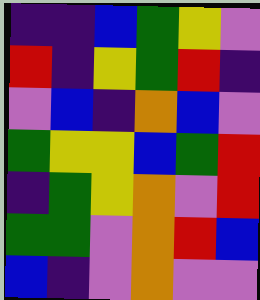[["indigo", "indigo", "blue", "green", "yellow", "violet"], ["red", "indigo", "yellow", "green", "red", "indigo"], ["violet", "blue", "indigo", "orange", "blue", "violet"], ["green", "yellow", "yellow", "blue", "green", "red"], ["indigo", "green", "yellow", "orange", "violet", "red"], ["green", "green", "violet", "orange", "red", "blue"], ["blue", "indigo", "violet", "orange", "violet", "violet"]]